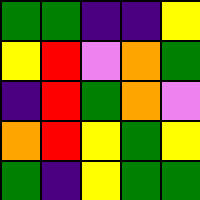[["green", "green", "indigo", "indigo", "yellow"], ["yellow", "red", "violet", "orange", "green"], ["indigo", "red", "green", "orange", "violet"], ["orange", "red", "yellow", "green", "yellow"], ["green", "indigo", "yellow", "green", "green"]]